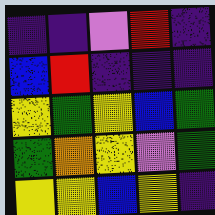[["indigo", "indigo", "violet", "red", "indigo"], ["blue", "red", "indigo", "indigo", "indigo"], ["yellow", "green", "yellow", "blue", "green"], ["green", "orange", "yellow", "violet", "green"], ["yellow", "yellow", "blue", "yellow", "indigo"]]